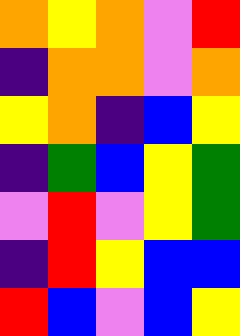[["orange", "yellow", "orange", "violet", "red"], ["indigo", "orange", "orange", "violet", "orange"], ["yellow", "orange", "indigo", "blue", "yellow"], ["indigo", "green", "blue", "yellow", "green"], ["violet", "red", "violet", "yellow", "green"], ["indigo", "red", "yellow", "blue", "blue"], ["red", "blue", "violet", "blue", "yellow"]]